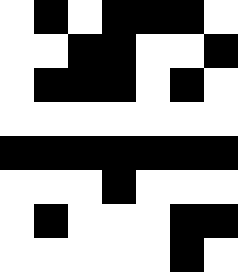[["white", "black", "white", "black", "black", "black", "white"], ["white", "white", "black", "black", "white", "white", "black"], ["white", "black", "black", "black", "white", "black", "white"], ["white", "white", "white", "white", "white", "white", "white"], ["black", "black", "black", "black", "black", "black", "black"], ["white", "white", "white", "black", "white", "white", "white"], ["white", "black", "white", "white", "white", "black", "black"], ["white", "white", "white", "white", "white", "black", "white"]]